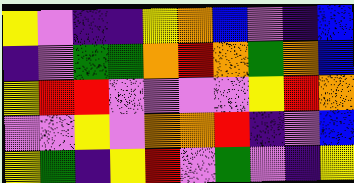[["yellow", "violet", "indigo", "indigo", "yellow", "orange", "blue", "violet", "indigo", "blue"], ["indigo", "violet", "green", "green", "orange", "red", "orange", "green", "orange", "blue"], ["yellow", "red", "red", "violet", "violet", "violet", "violet", "yellow", "red", "orange"], ["violet", "violet", "yellow", "violet", "orange", "orange", "red", "indigo", "violet", "blue"], ["yellow", "green", "indigo", "yellow", "red", "violet", "green", "violet", "indigo", "yellow"]]